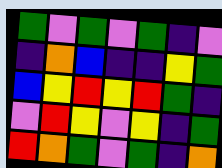[["green", "violet", "green", "violet", "green", "indigo", "violet"], ["indigo", "orange", "blue", "indigo", "indigo", "yellow", "green"], ["blue", "yellow", "red", "yellow", "red", "green", "indigo"], ["violet", "red", "yellow", "violet", "yellow", "indigo", "green"], ["red", "orange", "green", "violet", "green", "indigo", "orange"]]